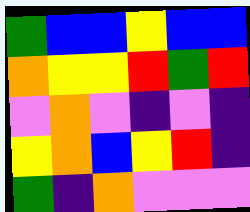[["green", "blue", "blue", "yellow", "blue", "blue"], ["orange", "yellow", "yellow", "red", "green", "red"], ["violet", "orange", "violet", "indigo", "violet", "indigo"], ["yellow", "orange", "blue", "yellow", "red", "indigo"], ["green", "indigo", "orange", "violet", "violet", "violet"]]